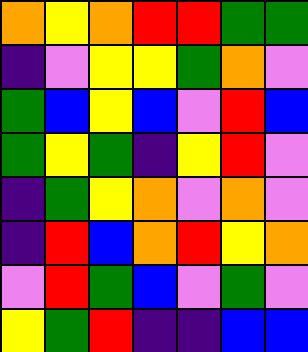[["orange", "yellow", "orange", "red", "red", "green", "green"], ["indigo", "violet", "yellow", "yellow", "green", "orange", "violet"], ["green", "blue", "yellow", "blue", "violet", "red", "blue"], ["green", "yellow", "green", "indigo", "yellow", "red", "violet"], ["indigo", "green", "yellow", "orange", "violet", "orange", "violet"], ["indigo", "red", "blue", "orange", "red", "yellow", "orange"], ["violet", "red", "green", "blue", "violet", "green", "violet"], ["yellow", "green", "red", "indigo", "indigo", "blue", "blue"]]